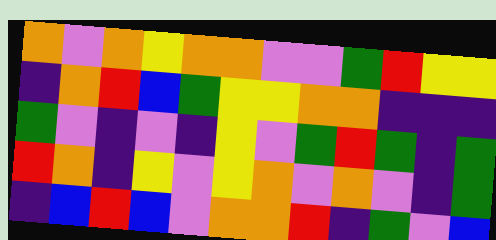[["orange", "violet", "orange", "yellow", "orange", "orange", "violet", "violet", "green", "red", "yellow", "yellow"], ["indigo", "orange", "red", "blue", "green", "yellow", "yellow", "orange", "orange", "indigo", "indigo", "indigo"], ["green", "violet", "indigo", "violet", "indigo", "yellow", "violet", "green", "red", "green", "indigo", "green"], ["red", "orange", "indigo", "yellow", "violet", "yellow", "orange", "violet", "orange", "violet", "indigo", "green"], ["indigo", "blue", "red", "blue", "violet", "orange", "orange", "red", "indigo", "green", "violet", "blue"]]